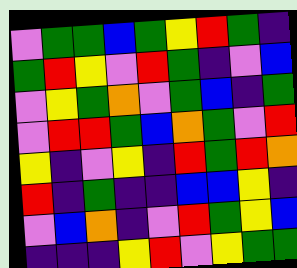[["violet", "green", "green", "blue", "green", "yellow", "red", "green", "indigo"], ["green", "red", "yellow", "violet", "red", "green", "indigo", "violet", "blue"], ["violet", "yellow", "green", "orange", "violet", "green", "blue", "indigo", "green"], ["violet", "red", "red", "green", "blue", "orange", "green", "violet", "red"], ["yellow", "indigo", "violet", "yellow", "indigo", "red", "green", "red", "orange"], ["red", "indigo", "green", "indigo", "indigo", "blue", "blue", "yellow", "indigo"], ["violet", "blue", "orange", "indigo", "violet", "red", "green", "yellow", "blue"], ["indigo", "indigo", "indigo", "yellow", "red", "violet", "yellow", "green", "green"]]